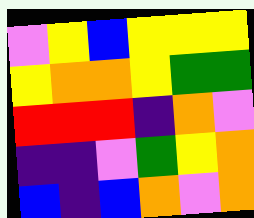[["violet", "yellow", "blue", "yellow", "yellow", "yellow"], ["yellow", "orange", "orange", "yellow", "green", "green"], ["red", "red", "red", "indigo", "orange", "violet"], ["indigo", "indigo", "violet", "green", "yellow", "orange"], ["blue", "indigo", "blue", "orange", "violet", "orange"]]